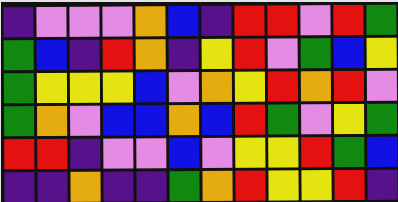[["indigo", "violet", "violet", "violet", "orange", "blue", "indigo", "red", "red", "violet", "red", "green"], ["green", "blue", "indigo", "red", "orange", "indigo", "yellow", "red", "violet", "green", "blue", "yellow"], ["green", "yellow", "yellow", "yellow", "blue", "violet", "orange", "yellow", "red", "orange", "red", "violet"], ["green", "orange", "violet", "blue", "blue", "orange", "blue", "red", "green", "violet", "yellow", "green"], ["red", "red", "indigo", "violet", "violet", "blue", "violet", "yellow", "yellow", "red", "green", "blue"], ["indigo", "indigo", "orange", "indigo", "indigo", "green", "orange", "red", "yellow", "yellow", "red", "indigo"]]